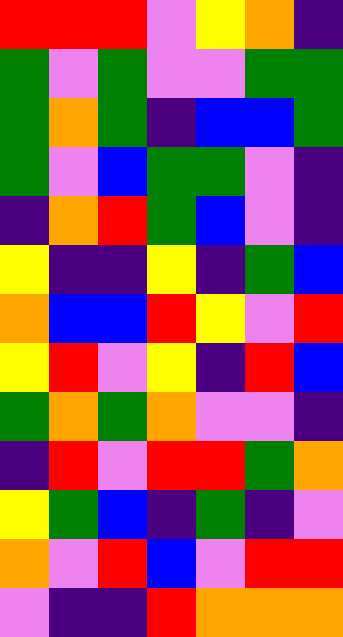[["red", "red", "red", "violet", "yellow", "orange", "indigo"], ["green", "violet", "green", "violet", "violet", "green", "green"], ["green", "orange", "green", "indigo", "blue", "blue", "green"], ["green", "violet", "blue", "green", "green", "violet", "indigo"], ["indigo", "orange", "red", "green", "blue", "violet", "indigo"], ["yellow", "indigo", "indigo", "yellow", "indigo", "green", "blue"], ["orange", "blue", "blue", "red", "yellow", "violet", "red"], ["yellow", "red", "violet", "yellow", "indigo", "red", "blue"], ["green", "orange", "green", "orange", "violet", "violet", "indigo"], ["indigo", "red", "violet", "red", "red", "green", "orange"], ["yellow", "green", "blue", "indigo", "green", "indigo", "violet"], ["orange", "violet", "red", "blue", "violet", "red", "red"], ["violet", "indigo", "indigo", "red", "orange", "orange", "orange"]]